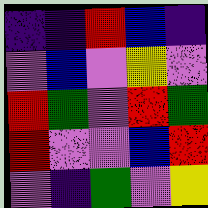[["indigo", "indigo", "red", "blue", "indigo"], ["violet", "blue", "violet", "yellow", "violet"], ["red", "green", "violet", "red", "green"], ["red", "violet", "violet", "blue", "red"], ["violet", "indigo", "green", "violet", "yellow"]]